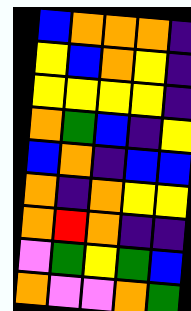[["blue", "orange", "orange", "orange", "indigo"], ["yellow", "blue", "orange", "yellow", "indigo"], ["yellow", "yellow", "yellow", "yellow", "indigo"], ["orange", "green", "blue", "indigo", "yellow"], ["blue", "orange", "indigo", "blue", "blue"], ["orange", "indigo", "orange", "yellow", "yellow"], ["orange", "red", "orange", "indigo", "indigo"], ["violet", "green", "yellow", "green", "blue"], ["orange", "violet", "violet", "orange", "green"]]